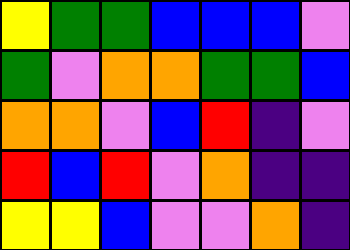[["yellow", "green", "green", "blue", "blue", "blue", "violet"], ["green", "violet", "orange", "orange", "green", "green", "blue"], ["orange", "orange", "violet", "blue", "red", "indigo", "violet"], ["red", "blue", "red", "violet", "orange", "indigo", "indigo"], ["yellow", "yellow", "blue", "violet", "violet", "orange", "indigo"]]